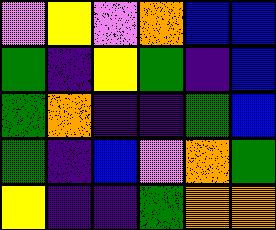[["violet", "yellow", "violet", "orange", "blue", "blue"], ["green", "indigo", "yellow", "green", "indigo", "blue"], ["green", "orange", "indigo", "indigo", "green", "blue"], ["green", "indigo", "blue", "violet", "orange", "green"], ["yellow", "indigo", "indigo", "green", "orange", "orange"]]